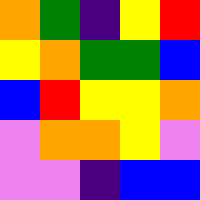[["orange", "green", "indigo", "yellow", "red"], ["yellow", "orange", "green", "green", "blue"], ["blue", "red", "yellow", "yellow", "orange"], ["violet", "orange", "orange", "yellow", "violet"], ["violet", "violet", "indigo", "blue", "blue"]]